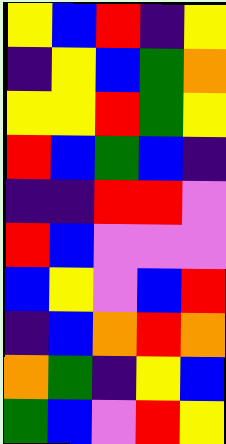[["yellow", "blue", "red", "indigo", "yellow"], ["indigo", "yellow", "blue", "green", "orange"], ["yellow", "yellow", "red", "green", "yellow"], ["red", "blue", "green", "blue", "indigo"], ["indigo", "indigo", "red", "red", "violet"], ["red", "blue", "violet", "violet", "violet"], ["blue", "yellow", "violet", "blue", "red"], ["indigo", "blue", "orange", "red", "orange"], ["orange", "green", "indigo", "yellow", "blue"], ["green", "blue", "violet", "red", "yellow"]]